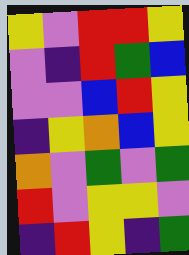[["yellow", "violet", "red", "red", "yellow"], ["violet", "indigo", "red", "green", "blue"], ["violet", "violet", "blue", "red", "yellow"], ["indigo", "yellow", "orange", "blue", "yellow"], ["orange", "violet", "green", "violet", "green"], ["red", "violet", "yellow", "yellow", "violet"], ["indigo", "red", "yellow", "indigo", "green"]]